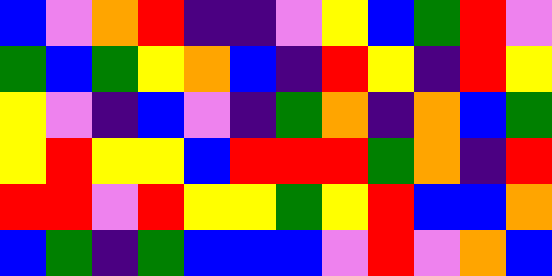[["blue", "violet", "orange", "red", "indigo", "indigo", "violet", "yellow", "blue", "green", "red", "violet"], ["green", "blue", "green", "yellow", "orange", "blue", "indigo", "red", "yellow", "indigo", "red", "yellow"], ["yellow", "violet", "indigo", "blue", "violet", "indigo", "green", "orange", "indigo", "orange", "blue", "green"], ["yellow", "red", "yellow", "yellow", "blue", "red", "red", "red", "green", "orange", "indigo", "red"], ["red", "red", "violet", "red", "yellow", "yellow", "green", "yellow", "red", "blue", "blue", "orange"], ["blue", "green", "indigo", "green", "blue", "blue", "blue", "violet", "red", "violet", "orange", "blue"]]